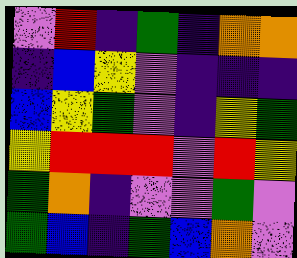[["violet", "red", "indigo", "green", "indigo", "orange", "orange"], ["indigo", "blue", "yellow", "violet", "indigo", "indigo", "indigo"], ["blue", "yellow", "green", "violet", "indigo", "yellow", "green"], ["yellow", "red", "red", "red", "violet", "red", "yellow"], ["green", "orange", "indigo", "violet", "violet", "green", "violet"], ["green", "blue", "indigo", "green", "blue", "orange", "violet"]]